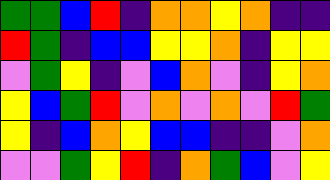[["green", "green", "blue", "red", "indigo", "orange", "orange", "yellow", "orange", "indigo", "indigo"], ["red", "green", "indigo", "blue", "blue", "yellow", "yellow", "orange", "indigo", "yellow", "yellow"], ["violet", "green", "yellow", "indigo", "violet", "blue", "orange", "violet", "indigo", "yellow", "orange"], ["yellow", "blue", "green", "red", "violet", "orange", "violet", "orange", "violet", "red", "green"], ["yellow", "indigo", "blue", "orange", "yellow", "blue", "blue", "indigo", "indigo", "violet", "orange"], ["violet", "violet", "green", "yellow", "red", "indigo", "orange", "green", "blue", "violet", "yellow"]]